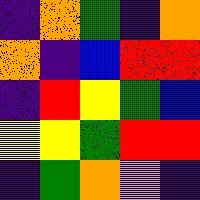[["indigo", "orange", "green", "indigo", "orange"], ["orange", "indigo", "blue", "red", "red"], ["indigo", "red", "yellow", "green", "blue"], ["yellow", "yellow", "green", "red", "red"], ["indigo", "green", "orange", "violet", "indigo"]]